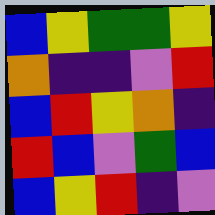[["blue", "yellow", "green", "green", "yellow"], ["orange", "indigo", "indigo", "violet", "red"], ["blue", "red", "yellow", "orange", "indigo"], ["red", "blue", "violet", "green", "blue"], ["blue", "yellow", "red", "indigo", "violet"]]